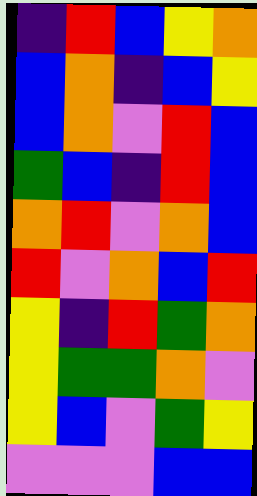[["indigo", "red", "blue", "yellow", "orange"], ["blue", "orange", "indigo", "blue", "yellow"], ["blue", "orange", "violet", "red", "blue"], ["green", "blue", "indigo", "red", "blue"], ["orange", "red", "violet", "orange", "blue"], ["red", "violet", "orange", "blue", "red"], ["yellow", "indigo", "red", "green", "orange"], ["yellow", "green", "green", "orange", "violet"], ["yellow", "blue", "violet", "green", "yellow"], ["violet", "violet", "violet", "blue", "blue"]]